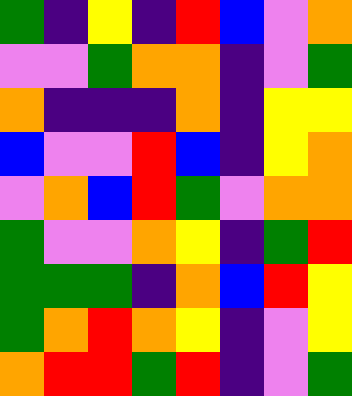[["green", "indigo", "yellow", "indigo", "red", "blue", "violet", "orange"], ["violet", "violet", "green", "orange", "orange", "indigo", "violet", "green"], ["orange", "indigo", "indigo", "indigo", "orange", "indigo", "yellow", "yellow"], ["blue", "violet", "violet", "red", "blue", "indigo", "yellow", "orange"], ["violet", "orange", "blue", "red", "green", "violet", "orange", "orange"], ["green", "violet", "violet", "orange", "yellow", "indigo", "green", "red"], ["green", "green", "green", "indigo", "orange", "blue", "red", "yellow"], ["green", "orange", "red", "orange", "yellow", "indigo", "violet", "yellow"], ["orange", "red", "red", "green", "red", "indigo", "violet", "green"]]